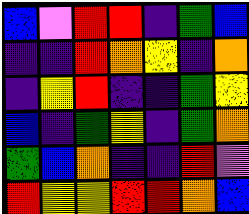[["blue", "violet", "red", "red", "indigo", "green", "blue"], ["indigo", "indigo", "red", "orange", "yellow", "indigo", "orange"], ["indigo", "yellow", "red", "indigo", "indigo", "green", "yellow"], ["blue", "indigo", "green", "yellow", "indigo", "green", "orange"], ["green", "blue", "orange", "indigo", "indigo", "red", "violet"], ["red", "yellow", "yellow", "red", "red", "orange", "blue"]]